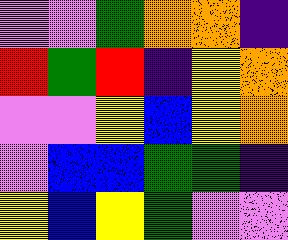[["violet", "violet", "green", "orange", "orange", "indigo"], ["red", "green", "red", "indigo", "yellow", "orange"], ["violet", "violet", "yellow", "blue", "yellow", "orange"], ["violet", "blue", "blue", "green", "green", "indigo"], ["yellow", "blue", "yellow", "green", "violet", "violet"]]